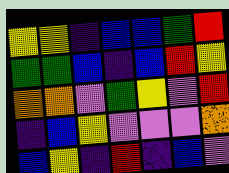[["yellow", "yellow", "indigo", "blue", "blue", "green", "red"], ["green", "green", "blue", "indigo", "blue", "red", "yellow"], ["orange", "orange", "violet", "green", "yellow", "violet", "red"], ["indigo", "blue", "yellow", "violet", "violet", "violet", "orange"], ["blue", "yellow", "indigo", "red", "indigo", "blue", "violet"]]